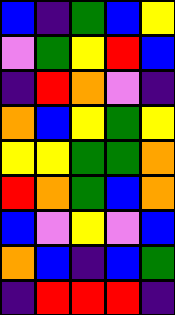[["blue", "indigo", "green", "blue", "yellow"], ["violet", "green", "yellow", "red", "blue"], ["indigo", "red", "orange", "violet", "indigo"], ["orange", "blue", "yellow", "green", "yellow"], ["yellow", "yellow", "green", "green", "orange"], ["red", "orange", "green", "blue", "orange"], ["blue", "violet", "yellow", "violet", "blue"], ["orange", "blue", "indigo", "blue", "green"], ["indigo", "red", "red", "red", "indigo"]]